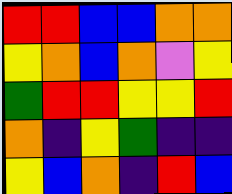[["red", "red", "blue", "blue", "orange", "orange"], ["yellow", "orange", "blue", "orange", "violet", "yellow"], ["green", "red", "red", "yellow", "yellow", "red"], ["orange", "indigo", "yellow", "green", "indigo", "indigo"], ["yellow", "blue", "orange", "indigo", "red", "blue"]]